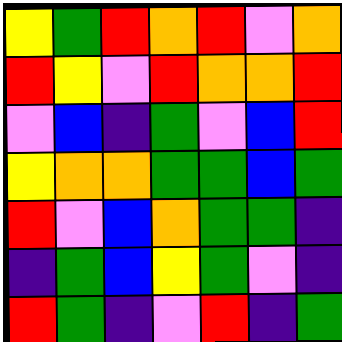[["yellow", "green", "red", "orange", "red", "violet", "orange"], ["red", "yellow", "violet", "red", "orange", "orange", "red"], ["violet", "blue", "indigo", "green", "violet", "blue", "red"], ["yellow", "orange", "orange", "green", "green", "blue", "green"], ["red", "violet", "blue", "orange", "green", "green", "indigo"], ["indigo", "green", "blue", "yellow", "green", "violet", "indigo"], ["red", "green", "indigo", "violet", "red", "indigo", "green"]]